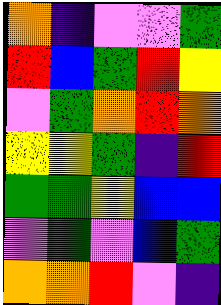[["orange", "indigo", "violet", "violet", "green"], ["red", "blue", "green", "red", "yellow"], ["violet", "green", "orange", "red", "orange"], ["yellow", "yellow", "green", "indigo", "red"], ["green", "green", "yellow", "blue", "blue"], ["violet", "green", "violet", "blue", "green"], ["orange", "orange", "red", "violet", "indigo"]]